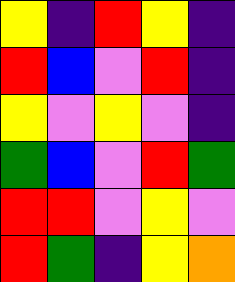[["yellow", "indigo", "red", "yellow", "indigo"], ["red", "blue", "violet", "red", "indigo"], ["yellow", "violet", "yellow", "violet", "indigo"], ["green", "blue", "violet", "red", "green"], ["red", "red", "violet", "yellow", "violet"], ["red", "green", "indigo", "yellow", "orange"]]